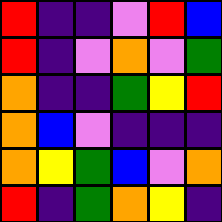[["red", "indigo", "indigo", "violet", "red", "blue"], ["red", "indigo", "violet", "orange", "violet", "green"], ["orange", "indigo", "indigo", "green", "yellow", "red"], ["orange", "blue", "violet", "indigo", "indigo", "indigo"], ["orange", "yellow", "green", "blue", "violet", "orange"], ["red", "indigo", "green", "orange", "yellow", "indigo"]]